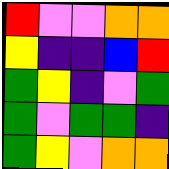[["red", "violet", "violet", "orange", "orange"], ["yellow", "indigo", "indigo", "blue", "red"], ["green", "yellow", "indigo", "violet", "green"], ["green", "violet", "green", "green", "indigo"], ["green", "yellow", "violet", "orange", "orange"]]